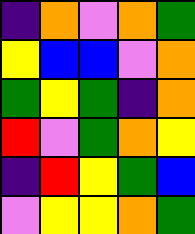[["indigo", "orange", "violet", "orange", "green"], ["yellow", "blue", "blue", "violet", "orange"], ["green", "yellow", "green", "indigo", "orange"], ["red", "violet", "green", "orange", "yellow"], ["indigo", "red", "yellow", "green", "blue"], ["violet", "yellow", "yellow", "orange", "green"]]